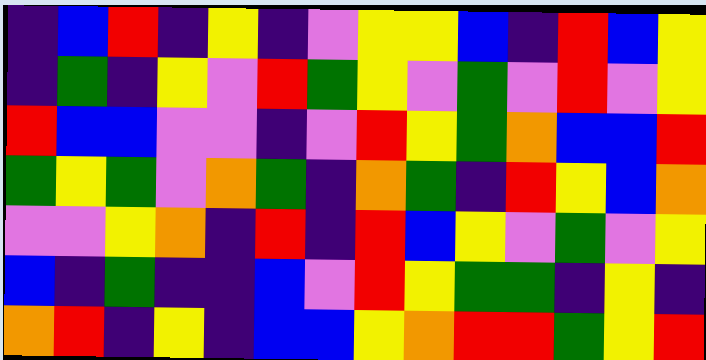[["indigo", "blue", "red", "indigo", "yellow", "indigo", "violet", "yellow", "yellow", "blue", "indigo", "red", "blue", "yellow"], ["indigo", "green", "indigo", "yellow", "violet", "red", "green", "yellow", "violet", "green", "violet", "red", "violet", "yellow"], ["red", "blue", "blue", "violet", "violet", "indigo", "violet", "red", "yellow", "green", "orange", "blue", "blue", "red"], ["green", "yellow", "green", "violet", "orange", "green", "indigo", "orange", "green", "indigo", "red", "yellow", "blue", "orange"], ["violet", "violet", "yellow", "orange", "indigo", "red", "indigo", "red", "blue", "yellow", "violet", "green", "violet", "yellow"], ["blue", "indigo", "green", "indigo", "indigo", "blue", "violet", "red", "yellow", "green", "green", "indigo", "yellow", "indigo"], ["orange", "red", "indigo", "yellow", "indigo", "blue", "blue", "yellow", "orange", "red", "red", "green", "yellow", "red"]]